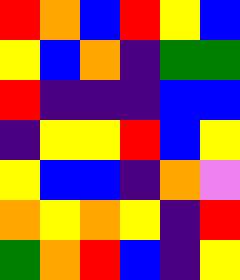[["red", "orange", "blue", "red", "yellow", "blue"], ["yellow", "blue", "orange", "indigo", "green", "green"], ["red", "indigo", "indigo", "indigo", "blue", "blue"], ["indigo", "yellow", "yellow", "red", "blue", "yellow"], ["yellow", "blue", "blue", "indigo", "orange", "violet"], ["orange", "yellow", "orange", "yellow", "indigo", "red"], ["green", "orange", "red", "blue", "indigo", "yellow"]]